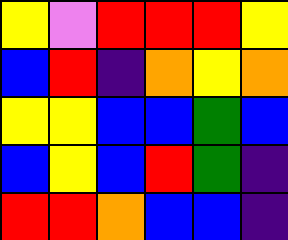[["yellow", "violet", "red", "red", "red", "yellow"], ["blue", "red", "indigo", "orange", "yellow", "orange"], ["yellow", "yellow", "blue", "blue", "green", "blue"], ["blue", "yellow", "blue", "red", "green", "indigo"], ["red", "red", "orange", "blue", "blue", "indigo"]]